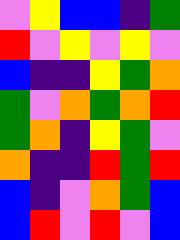[["violet", "yellow", "blue", "blue", "indigo", "green"], ["red", "violet", "yellow", "violet", "yellow", "violet"], ["blue", "indigo", "indigo", "yellow", "green", "orange"], ["green", "violet", "orange", "green", "orange", "red"], ["green", "orange", "indigo", "yellow", "green", "violet"], ["orange", "indigo", "indigo", "red", "green", "red"], ["blue", "indigo", "violet", "orange", "green", "blue"], ["blue", "red", "violet", "red", "violet", "blue"]]